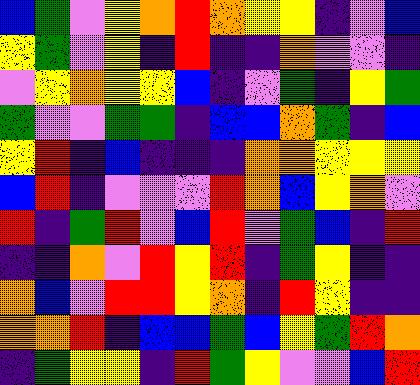[["blue", "green", "violet", "yellow", "orange", "red", "orange", "yellow", "yellow", "indigo", "violet", "blue"], ["yellow", "green", "violet", "yellow", "indigo", "red", "indigo", "indigo", "orange", "violet", "violet", "indigo"], ["violet", "yellow", "orange", "yellow", "yellow", "blue", "indigo", "violet", "green", "indigo", "yellow", "green"], ["green", "violet", "violet", "green", "green", "indigo", "blue", "blue", "orange", "green", "indigo", "blue"], ["yellow", "red", "indigo", "blue", "indigo", "indigo", "indigo", "orange", "orange", "yellow", "yellow", "yellow"], ["blue", "red", "indigo", "violet", "violet", "violet", "red", "orange", "blue", "yellow", "orange", "violet"], ["red", "indigo", "green", "red", "violet", "blue", "red", "violet", "green", "blue", "indigo", "red"], ["indigo", "indigo", "orange", "violet", "red", "yellow", "red", "indigo", "green", "yellow", "indigo", "indigo"], ["orange", "blue", "violet", "red", "red", "yellow", "orange", "indigo", "red", "yellow", "indigo", "indigo"], ["orange", "orange", "red", "indigo", "blue", "blue", "green", "blue", "yellow", "green", "red", "orange"], ["indigo", "green", "yellow", "yellow", "indigo", "red", "green", "yellow", "violet", "violet", "blue", "red"]]